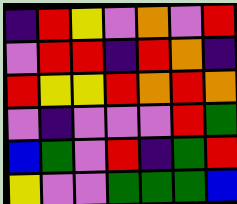[["indigo", "red", "yellow", "violet", "orange", "violet", "red"], ["violet", "red", "red", "indigo", "red", "orange", "indigo"], ["red", "yellow", "yellow", "red", "orange", "red", "orange"], ["violet", "indigo", "violet", "violet", "violet", "red", "green"], ["blue", "green", "violet", "red", "indigo", "green", "red"], ["yellow", "violet", "violet", "green", "green", "green", "blue"]]